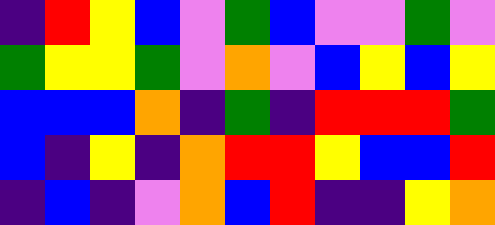[["indigo", "red", "yellow", "blue", "violet", "green", "blue", "violet", "violet", "green", "violet"], ["green", "yellow", "yellow", "green", "violet", "orange", "violet", "blue", "yellow", "blue", "yellow"], ["blue", "blue", "blue", "orange", "indigo", "green", "indigo", "red", "red", "red", "green"], ["blue", "indigo", "yellow", "indigo", "orange", "red", "red", "yellow", "blue", "blue", "red"], ["indigo", "blue", "indigo", "violet", "orange", "blue", "red", "indigo", "indigo", "yellow", "orange"]]